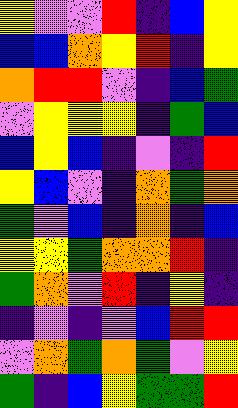[["yellow", "violet", "violet", "red", "indigo", "blue", "yellow"], ["blue", "blue", "orange", "yellow", "red", "indigo", "yellow"], ["orange", "red", "red", "violet", "indigo", "blue", "green"], ["violet", "yellow", "yellow", "yellow", "indigo", "green", "blue"], ["blue", "yellow", "blue", "indigo", "violet", "indigo", "red"], ["yellow", "blue", "violet", "indigo", "orange", "green", "orange"], ["green", "violet", "blue", "indigo", "orange", "indigo", "blue"], ["yellow", "yellow", "green", "orange", "orange", "red", "indigo"], ["green", "orange", "violet", "red", "indigo", "yellow", "indigo"], ["indigo", "violet", "indigo", "violet", "blue", "red", "red"], ["violet", "orange", "green", "orange", "green", "violet", "yellow"], ["green", "indigo", "blue", "yellow", "green", "green", "red"]]